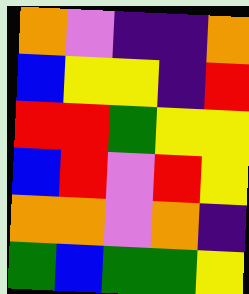[["orange", "violet", "indigo", "indigo", "orange"], ["blue", "yellow", "yellow", "indigo", "red"], ["red", "red", "green", "yellow", "yellow"], ["blue", "red", "violet", "red", "yellow"], ["orange", "orange", "violet", "orange", "indigo"], ["green", "blue", "green", "green", "yellow"]]